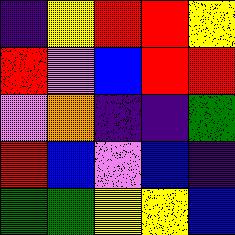[["indigo", "yellow", "red", "red", "yellow"], ["red", "violet", "blue", "red", "red"], ["violet", "orange", "indigo", "indigo", "green"], ["red", "blue", "violet", "blue", "indigo"], ["green", "green", "yellow", "yellow", "blue"]]